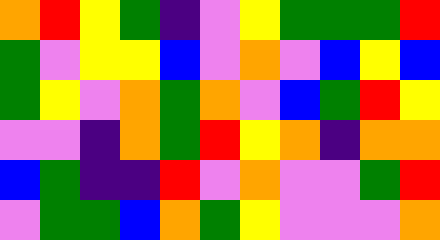[["orange", "red", "yellow", "green", "indigo", "violet", "yellow", "green", "green", "green", "red"], ["green", "violet", "yellow", "yellow", "blue", "violet", "orange", "violet", "blue", "yellow", "blue"], ["green", "yellow", "violet", "orange", "green", "orange", "violet", "blue", "green", "red", "yellow"], ["violet", "violet", "indigo", "orange", "green", "red", "yellow", "orange", "indigo", "orange", "orange"], ["blue", "green", "indigo", "indigo", "red", "violet", "orange", "violet", "violet", "green", "red"], ["violet", "green", "green", "blue", "orange", "green", "yellow", "violet", "violet", "violet", "orange"]]